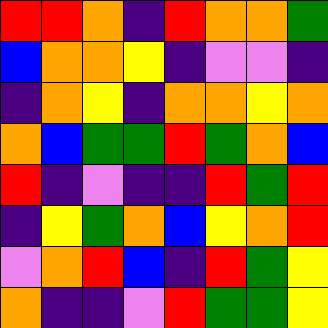[["red", "red", "orange", "indigo", "red", "orange", "orange", "green"], ["blue", "orange", "orange", "yellow", "indigo", "violet", "violet", "indigo"], ["indigo", "orange", "yellow", "indigo", "orange", "orange", "yellow", "orange"], ["orange", "blue", "green", "green", "red", "green", "orange", "blue"], ["red", "indigo", "violet", "indigo", "indigo", "red", "green", "red"], ["indigo", "yellow", "green", "orange", "blue", "yellow", "orange", "red"], ["violet", "orange", "red", "blue", "indigo", "red", "green", "yellow"], ["orange", "indigo", "indigo", "violet", "red", "green", "green", "yellow"]]